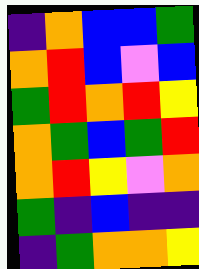[["indigo", "orange", "blue", "blue", "green"], ["orange", "red", "blue", "violet", "blue"], ["green", "red", "orange", "red", "yellow"], ["orange", "green", "blue", "green", "red"], ["orange", "red", "yellow", "violet", "orange"], ["green", "indigo", "blue", "indigo", "indigo"], ["indigo", "green", "orange", "orange", "yellow"]]